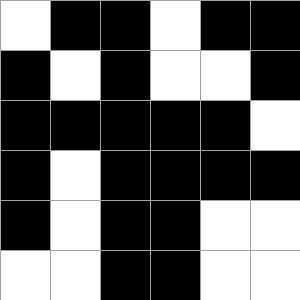[["white", "black", "black", "white", "black", "black"], ["black", "white", "black", "white", "white", "black"], ["black", "black", "black", "black", "black", "white"], ["black", "white", "black", "black", "black", "black"], ["black", "white", "black", "black", "white", "white"], ["white", "white", "black", "black", "white", "white"]]